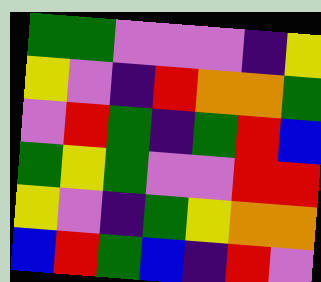[["green", "green", "violet", "violet", "violet", "indigo", "yellow"], ["yellow", "violet", "indigo", "red", "orange", "orange", "green"], ["violet", "red", "green", "indigo", "green", "red", "blue"], ["green", "yellow", "green", "violet", "violet", "red", "red"], ["yellow", "violet", "indigo", "green", "yellow", "orange", "orange"], ["blue", "red", "green", "blue", "indigo", "red", "violet"]]